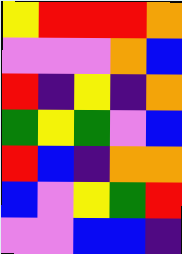[["yellow", "red", "red", "red", "orange"], ["violet", "violet", "violet", "orange", "blue"], ["red", "indigo", "yellow", "indigo", "orange"], ["green", "yellow", "green", "violet", "blue"], ["red", "blue", "indigo", "orange", "orange"], ["blue", "violet", "yellow", "green", "red"], ["violet", "violet", "blue", "blue", "indigo"]]